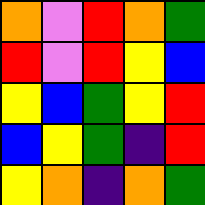[["orange", "violet", "red", "orange", "green"], ["red", "violet", "red", "yellow", "blue"], ["yellow", "blue", "green", "yellow", "red"], ["blue", "yellow", "green", "indigo", "red"], ["yellow", "orange", "indigo", "orange", "green"]]